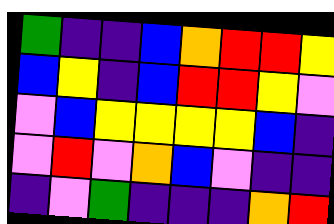[["green", "indigo", "indigo", "blue", "orange", "red", "red", "yellow"], ["blue", "yellow", "indigo", "blue", "red", "red", "yellow", "violet"], ["violet", "blue", "yellow", "yellow", "yellow", "yellow", "blue", "indigo"], ["violet", "red", "violet", "orange", "blue", "violet", "indigo", "indigo"], ["indigo", "violet", "green", "indigo", "indigo", "indigo", "orange", "red"]]